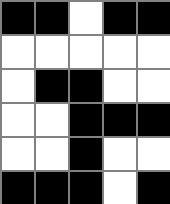[["black", "black", "white", "black", "black"], ["white", "white", "white", "white", "white"], ["white", "black", "black", "white", "white"], ["white", "white", "black", "black", "black"], ["white", "white", "black", "white", "white"], ["black", "black", "black", "white", "black"]]